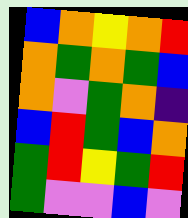[["blue", "orange", "yellow", "orange", "red"], ["orange", "green", "orange", "green", "blue"], ["orange", "violet", "green", "orange", "indigo"], ["blue", "red", "green", "blue", "orange"], ["green", "red", "yellow", "green", "red"], ["green", "violet", "violet", "blue", "violet"]]